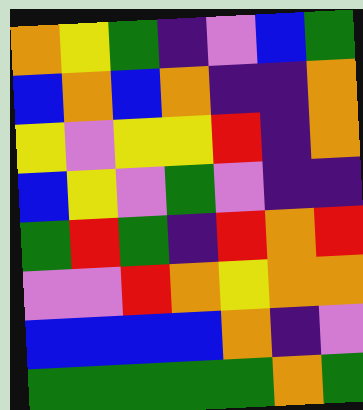[["orange", "yellow", "green", "indigo", "violet", "blue", "green"], ["blue", "orange", "blue", "orange", "indigo", "indigo", "orange"], ["yellow", "violet", "yellow", "yellow", "red", "indigo", "orange"], ["blue", "yellow", "violet", "green", "violet", "indigo", "indigo"], ["green", "red", "green", "indigo", "red", "orange", "red"], ["violet", "violet", "red", "orange", "yellow", "orange", "orange"], ["blue", "blue", "blue", "blue", "orange", "indigo", "violet"], ["green", "green", "green", "green", "green", "orange", "green"]]